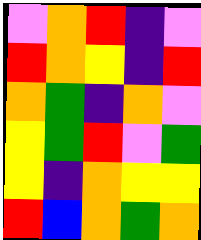[["violet", "orange", "red", "indigo", "violet"], ["red", "orange", "yellow", "indigo", "red"], ["orange", "green", "indigo", "orange", "violet"], ["yellow", "green", "red", "violet", "green"], ["yellow", "indigo", "orange", "yellow", "yellow"], ["red", "blue", "orange", "green", "orange"]]